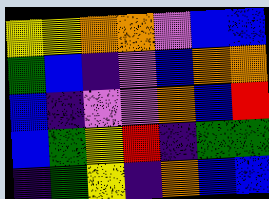[["yellow", "yellow", "orange", "orange", "violet", "blue", "blue"], ["green", "blue", "indigo", "violet", "blue", "orange", "orange"], ["blue", "indigo", "violet", "violet", "orange", "blue", "red"], ["blue", "green", "yellow", "red", "indigo", "green", "green"], ["indigo", "green", "yellow", "indigo", "orange", "blue", "blue"]]